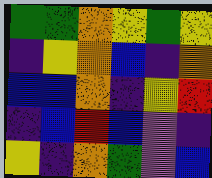[["green", "green", "orange", "yellow", "green", "yellow"], ["indigo", "yellow", "orange", "blue", "indigo", "orange"], ["blue", "blue", "orange", "indigo", "yellow", "red"], ["indigo", "blue", "red", "blue", "violet", "indigo"], ["yellow", "indigo", "orange", "green", "violet", "blue"]]